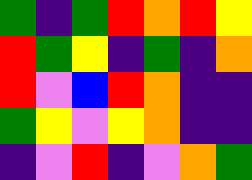[["green", "indigo", "green", "red", "orange", "red", "yellow"], ["red", "green", "yellow", "indigo", "green", "indigo", "orange"], ["red", "violet", "blue", "red", "orange", "indigo", "indigo"], ["green", "yellow", "violet", "yellow", "orange", "indigo", "indigo"], ["indigo", "violet", "red", "indigo", "violet", "orange", "green"]]